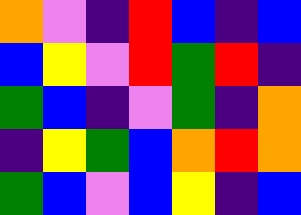[["orange", "violet", "indigo", "red", "blue", "indigo", "blue"], ["blue", "yellow", "violet", "red", "green", "red", "indigo"], ["green", "blue", "indigo", "violet", "green", "indigo", "orange"], ["indigo", "yellow", "green", "blue", "orange", "red", "orange"], ["green", "blue", "violet", "blue", "yellow", "indigo", "blue"]]